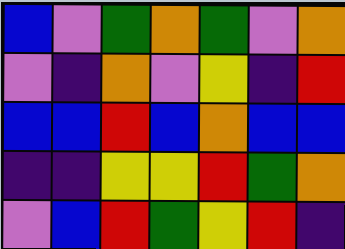[["blue", "violet", "green", "orange", "green", "violet", "orange"], ["violet", "indigo", "orange", "violet", "yellow", "indigo", "red"], ["blue", "blue", "red", "blue", "orange", "blue", "blue"], ["indigo", "indigo", "yellow", "yellow", "red", "green", "orange"], ["violet", "blue", "red", "green", "yellow", "red", "indigo"]]